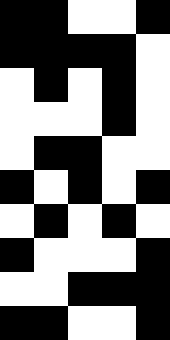[["black", "black", "white", "white", "black"], ["black", "black", "black", "black", "white"], ["white", "black", "white", "black", "white"], ["white", "white", "white", "black", "white"], ["white", "black", "black", "white", "white"], ["black", "white", "black", "white", "black"], ["white", "black", "white", "black", "white"], ["black", "white", "white", "white", "black"], ["white", "white", "black", "black", "black"], ["black", "black", "white", "white", "black"]]